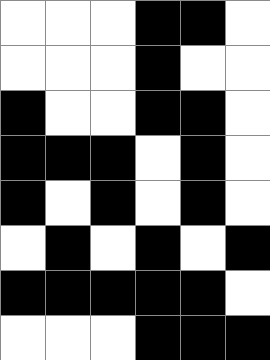[["white", "white", "white", "black", "black", "white"], ["white", "white", "white", "black", "white", "white"], ["black", "white", "white", "black", "black", "white"], ["black", "black", "black", "white", "black", "white"], ["black", "white", "black", "white", "black", "white"], ["white", "black", "white", "black", "white", "black"], ["black", "black", "black", "black", "black", "white"], ["white", "white", "white", "black", "black", "black"]]